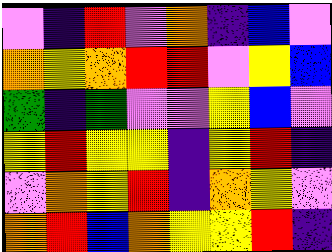[["violet", "indigo", "red", "violet", "orange", "indigo", "blue", "violet"], ["orange", "yellow", "orange", "red", "red", "violet", "yellow", "blue"], ["green", "indigo", "green", "violet", "violet", "yellow", "blue", "violet"], ["yellow", "red", "yellow", "yellow", "indigo", "yellow", "red", "indigo"], ["violet", "orange", "yellow", "red", "indigo", "orange", "yellow", "violet"], ["orange", "red", "blue", "orange", "yellow", "yellow", "red", "indigo"]]